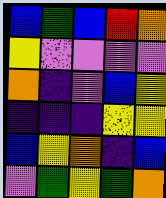[["blue", "green", "blue", "red", "orange"], ["yellow", "violet", "violet", "violet", "violet"], ["orange", "indigo", "violet", "blue", "yellow"], ["indigo", "indigo", "indigo", "yellow", "yellow"], ["blue", "yellow", "orange", "indigo", "blue"], ["violet", "green", "yellow", "green", "orange"]]